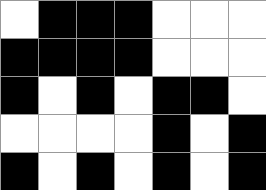[["white", "black", "black", "black", "white", "white", "white"], ["black", "black", "black", "black", "white", "white", "white"], ["black", "white", "black", "white", "black", "black", "white"], ["white", "white", "white", "white", "black", "white", "black"], ["black", "white", "black", "white", "black", "white", "black"]]